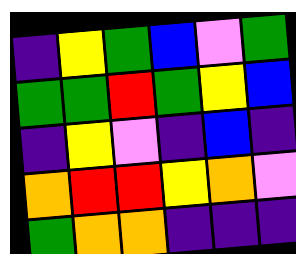[["indigo", "yellow", "green", "blue", "violet", "green"], ["green", "green", "red", "green", "yellow", "blue"], ["indigo", "yellow", "violet", "indigo", "blue", "indigo"], ["orange", "red", "red", "yellow", "orange", "violet"], ["green", "orange", "orange", "indigo", "indigo", "indigo"]]